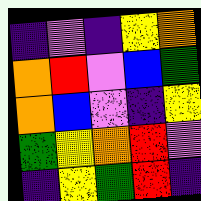[["indigo", "violet", "indigo", "yellow", "orange"], ["orange", "red", "violet", "blue", "green"], ["orange", "blue", "violet", "indigo", "yellow"], ["green", "yellow", "orange", "red", "violet"], ["indigo", "yellow", "green", "red", "indigo"]]